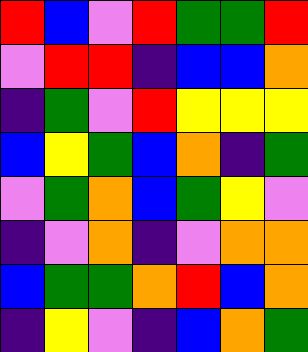[["red", "blue", "violet", "red", "green", "green", "red"], ["violet", "red", "red", "indigo", "blue", "blue", "orange"], ["indigo", "green", "violet", "red", "yellow", "yellow", "yellow"], ["blue", "yellow", "green", "blue", "orange", "indigo", "green"], ["violet", "green", "orange", "blue", "green", "yellow", "violet"], ["indigo", "violet", "orange", "indigo", "violet", "orange", "orange"], ["blue", "green", "green", "orange", "red", "blue", "orange"], ["indigo", "yellow", "violet", "indigo", "blue", "orange", "green"]]